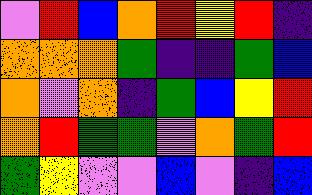[["violet", "red", "blue", "orange", "red", "yellow", "red", "indigo"], ["orange", "orange", "orange", "green", "indigo", "indigo", "green", "blue"], ["orange", "violet", "orange", "indigo", "green", "blue", "yellow", "red"], ["orange", "red", "green", "green", "violet", "orange", "green", "red"], ["green", "yellow", "violet", "violet", "blue", "violet", "indigo", "blue"]]